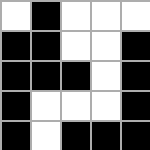[["white", "black", "white", "white", "white"], ["black", "black", "white", "white", "black"], ["black", "black", "black", "white", "black"], ["black", "white", "white", "white", "black"], ["black", "white", "black", "black", "black"]]